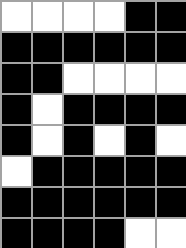[["white", "white", "white", "white", "black", "black"], ["black", "black", "black", "black", "black", "black"], ["black", "black", "white", "white", "white", "white"], ["black", "white", "black", "black", "black", "black"], ["black", "white", "black", "white", "black", "white"], ["white", "black", "black", "black", "black", "black"], ["black", "black", "black", "black", "black", "black"], ["black", "black", "black", "black", "white", "white"]]